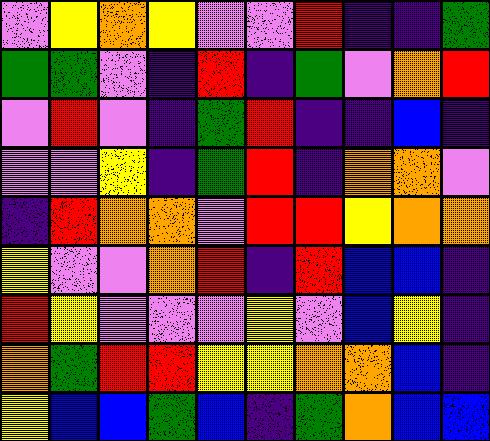[["violet", "yellow", "orange", "yellow", "violet", "violet", "red", "indigo", "indigo", "green"], ["green", "green", "violet", "indigo", "red", "indigo", "green", "violet", "orange", "red"], ["violet", "red", "violet", "indigo", "green", "red", "indigo", "indigo", "blue", "indigo"], ["violet", "violet", "yellow", "indigo", "green", "red", "indigo", "orange", "orange", "violet"], ["indigo", "red", "orange", "orange", "violet", "red", "red", "yellow", "orange", "orange"], ["yellow", "violet", "violet", "orange", "red", "indigo", "red", "blue", "blue", "indigo"], ["red", "yellow", "violet", "violet", "violet", "yellow", "violet", "blue", "yellow", "indigo"], ["orange", "green", "red", "red", "yellow", "yellow", "orange", "orange", "blue", "indigo"], ["yellow", "blue", "blue", "green", "blue", "indigo", "green", "orange", "blue", "blue"]]